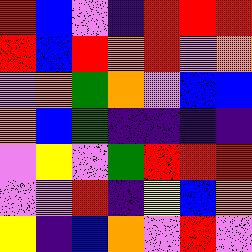[["red", "blue", "violet", "indigo", "red", "red", "red"], ["red", "blue", "red", "orange", "red", "violet", "orange"], ["violet", "orange", "green", "orange", "violet", "blue", "blue"], ["orange", "blue", "green", "indigo", "indigo", "indigo", "indigo"], ["violet", "yellow", "violet", "green", "red", "red", "red"], ["violet", "violet", "red", "indigo", "yellow", "blue", "orange"], ["yellow", "indigo", "blue", "orange", "violet", "red", "violet"]]